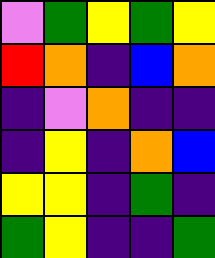[["violet", "green", "yellow", "green", "yellow"], ["red", "orange", "indigo", "blue", "orange"], ["indigo", "violet", "orange", "indigo", "indigo"], ["indigo", "yellow", "indigo", "orange", "blue"], ["yellow", "yellow", "indigo", "green", "indigo"], ["green", "yellow", "indigo", "indigo", "green"]]